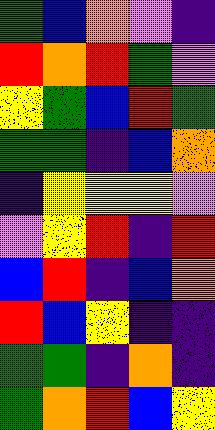[["green", "blue", "orange", "violet", "indigo"], ["red", "orange", "red", "green", "violet"], ["yellow", "green", "blue", "red", "green"], ["green", "green", "indigo", "blue", "orange"], ["indigo", "yellow", "yellow", "yellow", "violet"], ["violet", "yellow", "red", "indigo", "red"], ["blue", "red", "indigo", "blue", "orange"], ["red", "blue", "yellow", "indigo", "indigo"], ["green", "green", "indigo", "orange", "indigo"], ["green", "orange", "red", "blue", "yellow"]]